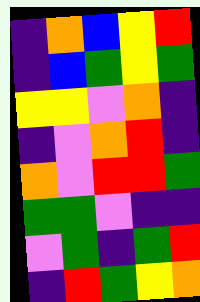[["indigo", "orange", "blue", "yellow", "red"], ["indigo", "blue", "green", "yellow", "green"], ["yellow", "yellow", "violet", "orange", "indigo"], ["indigo", "violet", "orange", "red", "indigo"], ["orange", "violet", "red", "red", "green"], ["green", "green", "violet", "indigo", "indigo"], ["violet", "green", "indigo", "green", "red"], ["indigo", "red", "green", "yellow", "orange"]]